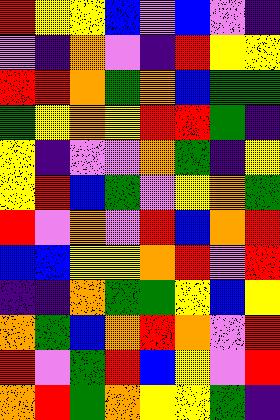[["red", "yellow", "yellow", "blue", "violet", "blue", "violet", "indigo"], ["violet", "indigo", "orange", "violet", "indigo", "red", "yellow", "yellow"], ["red", "red", "orange", "green", "orange", "blue", "green", "green"], ["green", "yellow", "orange", "yellow", "red", "red", "green", "indigo"], ["yellow", "indigo", "violet", "violet", "orange", "green", "indigo", "yellow"], ["yellow", "red", "blue", "green", "violet", "yellow", "orange", "green"], ["red", "violet", "orange", "violet", "red", "blue", "orange", "red"], ["blue", "blue", "yellow", "yellow", "orange", "red", "violet", "red"], ["indigo", "indigo", "orange", "green", "green", "yellow", "blue", "yellow"], ["orange", "green", "blue", "orange", "red", "orange", "violet", "red"], ["red", "violet", "green", "red", "blue", "yellow", "violet", "red"], ["orange", "red", "green", "orange", "yellow", "yellow", "green", "indigo"]]